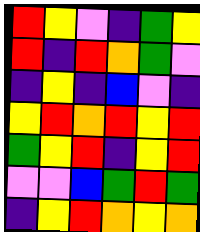[["red", "yellow", "violet", "indigo", "green", "yellow"], ["red", "indigo", "red", "orange", "green", "violet"], ["indigo", "yellow", "indigo", "blue", "violet", "indigo"], ["yellow", "red", "orange", "red", "yellow", "red"], ["green", "yellow", "red", "indigo", "yellow", "red"], ["violet", "violet", "blue", "green", "red", "green"], ["indigo", "yellow", "red", "orange", "yellow", "orange"]]